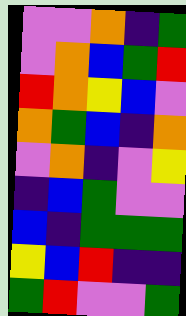[["violet", "violet", "orange", "indigo", "green"], ["violet", "orange", "blue", "green", "red"], ["red", "orange", "yellow", "blue", "violet"], ["orange", "green", "blue", "indigo", "orange"], ["violet", "orange", "indigo", "violet", "yellow"], ["indigo", "blue", "green", "violet", "violet"], ["blue", "indigo", "green", "green", "green"], ["yellow", "blue", "red", "indigo", "indigo"], ["green", "red", "violet", "violet", "green"]]